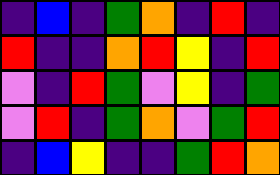[["indigo", "blue", "indigo", "green", "orange", "indigo", "red", "indigo"], ["red", "indigo", "indigo", "orange", "red", "yellow", "indigo", "red"], ["violet", "indigo", "red", "green", "violet", "yellow", "indigo", "green"], ["violet", "red", "indigo", "green", "orange", "violet", "green", "red"], ["indigo", "blue", "yellow", "indigo", "indigo", "green", "red", "orange"]]